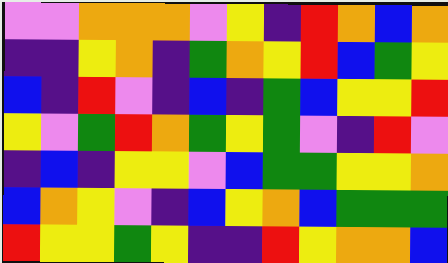[["violet", "violet", "orange", "orange", "orange", "violet", "yellow", "indigo", "red", "orange", "blue", "orange"], ["indigo", "indigo", "yellow", "orange", "indigo", "green", "orange", "yellow", "red", "blue", "green", "yellow"], ["blue", "indigo", "red", "violet", "indigo", "blue", "indigo", "green", "blue", "yellow", "yellow", "red"], ["yellow", "violet", "green", "red", "orange", "green", "yellow", "green", "violet", "indigo", "red", "violet"], ["indigo", "blue", "indigo", "yellow", "yellow", "violet", "blue", "green", "green", "yellow", "yellow", "orange"], ["blue", "orange", "yellow", "violet", "indigo", "blue", "yellow", "orange", "blue", "green", "green", "green"], ["red", "yellow", "yellow", "green", "yellow", "indigo", "indigo", "red", "yellow", "orange", "orange", "blue"]]